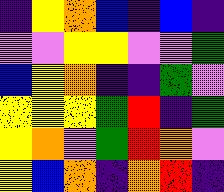[["indigo", "yellow", "orange", "blue", "indigo", "blue", "indigo"], ["violet", "violet", "yellow", "yellow", "violet", "violet", "green"], ["blue", "yellow", "orange", "indigo", "indigo", "green", "violet"], ["yellow", "yellow", "yellow", "green", "red", "indigo", "green"], ["yellow", "orange", "violet", "green", "red", "orange", "violet"], ["yellow", "blue", "orange", "indigo", "orange", "red", "indigo"]]